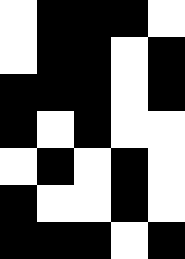[["white", "black", "black", "black", "white"], ["white", "black", "black", "white", "black"], ["black", "black", "black", "white", "black"], ["black", "white", "black", "white", "white"], ["white", "black", "white", "black", "white"], ["black", "white", "white", "black", "white"], ["black", "black", "black", "white", "black"]]